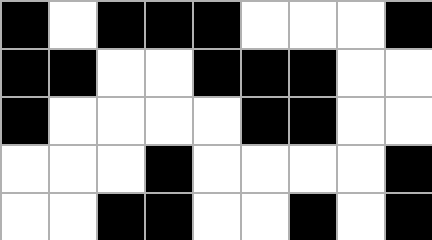[["black", "white", "black", "black", "black", "white", "white", "white", "black"], ["black", "black", "white", "white", "black", "black", "black", "white", "white"], ["black", "white", "white", "white", "white", "black", "black", "white", "white"], ["white", "white", "white", "black", "white", "white", "white", "white", "black"], ["white", "white", "black", "black", "white", "white", "black", "white", "black"]]